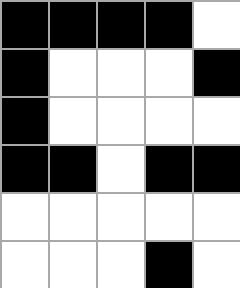[["black", "black", "black", "black", "white"], ["black", "white", "white", "white", "black"], ["black", "white", "white", "white", "white"], ["black", "black", "white", "black", "black"], ["white", "white", "white", "white", "white"], ["white", "white", "white", "black", "white"]]